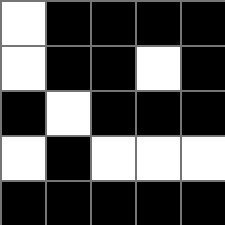[["white", "black", "black", "black", "black"], ["white", "black", "black", "white", "black"], ["black", "white", "black", "black", "black"], ["white", "black", "white", "white", "white"], ["black", "black", "black", "black", "black"]]